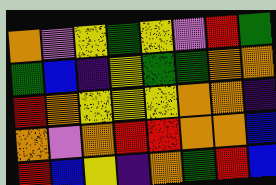[["orange", "violet", "yellow", "green", "yellow", "violet", "red", "green"], ["green", "blue", "indigo", "yellow", "green", "green", "orange", "orange"], ["red", "orange", "yellow", "yellow", "yellow", "orange", "orange", "indigo"], ["orange", "violet", "orange", "red", "red", "orange", "orange", "blue"], ["red", "blue", "yellow", "indigo", "orange", "green", "red", "blue"]]